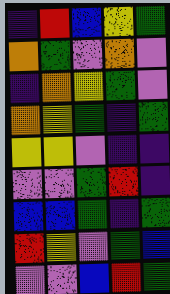[["indigo", "red", "blue", "yellow", "green"], ["orange", "green", "violet", "orange", "violet"], ["indigo", "orange", "yellow", "green", "violet"], ["orange", "yellow", "green", "indigo", "green"], ["yellow", "yellow", "violet", "indigo", "indigo"], ["violet", "violet", "green", "red", "indigo"], ["blue", "blue", "green", "indigo", "green"], ["red", "yellow", "violet", "green", "blue"], ["violet", "violet", "blue", "red", "green"]]